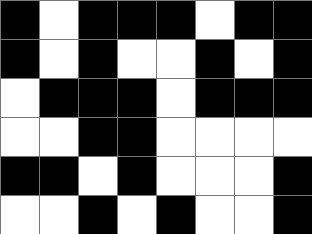[["black", "white", "black", "black", "black", "white", "black", "black"], ["black", "white", "black", "white", "white", "black", "white", "black"], ["white", "black", "black", "black", "white", "black", "black", "black"], ["white", "white", "black", "black", "white", "white", "white", "white"], ["black", "black", "white", "black", "white", "white", "white", "black"], ["white", "white", "black", "white", "black", "white", "white", "black"]]